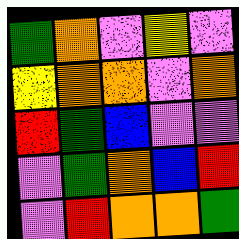[["green", "orange", "violet", "yellow", "violet"], ["yellow", "orange", "orange", "violet", "orange"], ["red", "green", "blue", "violet", "violet"], ["violet", "green", "orange", "blue", "red"], ["violet", "red", "orange", "orange", "green"]]